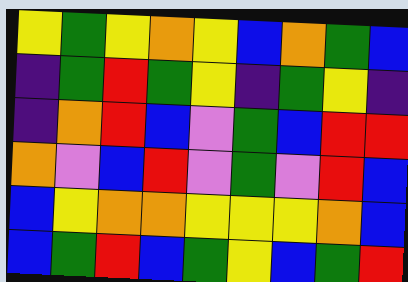[["yellow", "green", "yellow", "orange", "yellow", "blue", "orange", "green", "blue"], ["indigo", "green", "red", "green", "yellow", "indigo", "green", "yellow", "indigo"], ["indigo", "orange", "red", "blue", "violet", "green", "blue", "red", "red"], ["orange", "violet", "blue", "red", "violet", "green", "violet", "red", "blue"], ["blue", "yellow", "orange", "orange", "yellow", "yellow", "yellow", "orange", "blue"], ["blue", "green", "red", "blue", "green", "yellow", "blue", "green", "red"]]